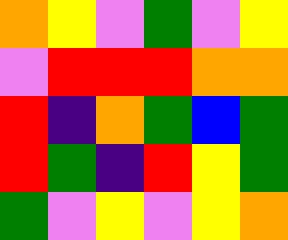[["orange", "yellow", "violet", "green", "violet", "yellow"], ["violet", "red", "red", "red", "orange", "orange"], ["red", "indigo", "orange", "green", "blue", "green"], ["red", "green", "indigo", "red", "yellow", "green"], ["green", "violet", "yellow", "violet", "yellow", "orange"]]